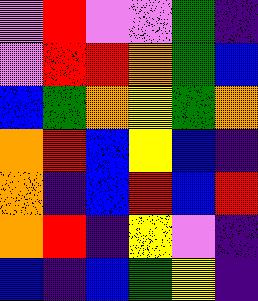[["violet", "red", "violet", "violet", "green", "indigo"], ["violet", "red", "red", "orange", "green", "blue"], ["blue", "green", "orange", "yellow", "green", "orange"], ["orange", "red", "blue", "yellow", "blue", "indigo"], ["orange", "indigo", "blue", "red", "blue", "red"], ["orange", "red", "indigo", "yellow", "violet", "indigo"], ["blue", "indigo", "blue", "green", "yellow", "indigo"]]